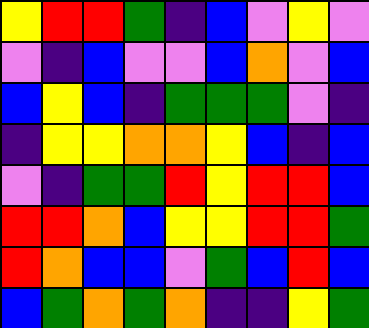[["yellow", "red", "red", "green", "indigo", "blue", "violet", "yellow", "violet"], ["violet", "indigo", "blue", "violet", "violet", "blue", "orange", "violet", "blue"], ["blue", "yellow", "blue", "indigo", "green", "green", "green", "violet", "indigo"], ["indigo", "yellow", "yellow", "orange", "orange", "yellow", "blue", "indigo", "blue"], ["violet", "indigo", "green", "green", "red", "yellow", "red", "red", "blue"], ["red", "red", "orange", "blue", "yellow", "yellow", "red", "red", "green"], ["red", "orange", "blue", "blue", "violet", "green", "blue", "red", "blue"], ["blue", "green", "orange", "green", "orange", "indigo", "indigo", "yellow", "green"]]